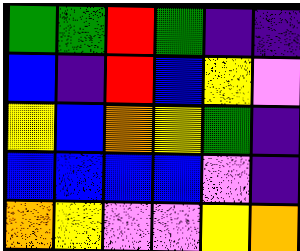[["green", "green", "red", "green", "indigo", "indigo"], ["blue", "indigo", "red", "blue", "yellow", "violet"], ["yellow", "blue", "orange", "yellow", "green", "indigo"], ["blue", "blue", "blue", "blue", "violet", "indigo"], ["orange", "yellow", "violet", "violet", "yellow", "orange"]]